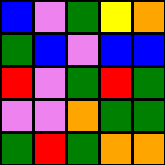[["blue", "violet", "green", "yellow", "orange"], ["green", "blue", "violet", "blue", "blue"], ["red", "violet", "green", "red", "green"], ["violet", "violet", "orange", "green", "green"], ["green", "red", "green", "orange", "orange"]]